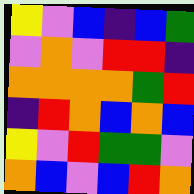[["yellow", "violet", "blue", "indigo", "blue", "green"], ["violet", "orange", "violet", "red", "red", "indigo"], ["orange", "orange", "orange", "orange", "green", "red"], ["indigo", "red", "orange", "blue", "orange", "blue"], ["yellow", "violet", "red", "green", "green", "violet"], ["orange", "blue", "violet", "blue", "red", "orange"]]